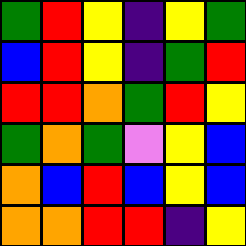[["green", "red", "yellow", "indigo", "yellow", "green"], ["blue", "red", "yellow", "indigo", "green", "red"], ["red", "red", "orange", "green", "red", "yellow"], ["green", "orange", "green", "violet", "yellow", "blue"], ["orange", "blue", "red", "blue", "yellow", "blue"], ["orange", "orange", "red", "red", "indigo", "yellow"]]